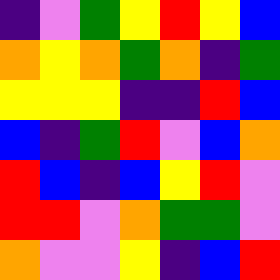[["indigo", "violet", "green", "yellow", "red", "yellow", "blue"], ["orange", "yellow", "orange", "green", "orange", "indigo", "green"], ["yellow", "yellow", "yellow", "indigo", "indigo", "red", "blue"], ["blue", "indigo", "green", "red", "violet", "blue", "orange"], ["red", "blue", "indigo", "blue", "yellow", "red", "violet"], ["red", "red", "violet", "orange", "green", "green", "violet"], ["orange", "violet", "violet", "yellow", "indigo", "blue", "red"]]